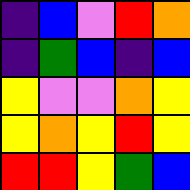[["indigo", "blue", "violet", "red", "orange"], ["indigo", "green", "blue", "indigo", "blue"], ["yellow", "violet", "violet", "orange", "yellow"], ["yellow", "orange", "yellow", "red", "yellow"], ["red", "red", "yellow", "green", "blue"]]